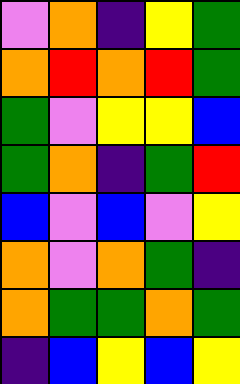[["violet", "orange", "indigo", "yellow", "green"], ["orange", "red", "orange", "red", "green"], ["green", "violet", "yellow", "yellow", "blue"], ["green", "orange", "indigo", "green", "red"], ["blue", "violet", "blue", "violet", "yellow"], ["orange", "violet", "orange", "green", "indigo"], ["orange", "green", "green", "orange", "green"], ["indigo", "blue", "yellow", "blue", "yellow"]]